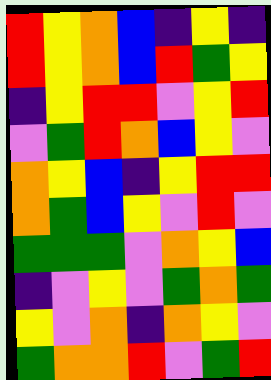[["red", "yellow", "orange", "blue", "indigo", "yellow", "indigo"], ["red", "yellow", "orange", "blue", "red", "green", "yellow"], ["indigo", "yellow", "red", "red", "violet", "yellow", "red"], ["violet", "green", "red", "orange", "blue", "yellow", "violet"], ["orange", "yellow", "blue", "indigo", "yellow", "red", "red"], ["orange", "green", "blue", "yellow", "violet", "red", "violet"], ["green", "green", "green", "violet", "orange", "yellow", "blue"], ["indigo", "violet", "yellow", "violet", "green", "orange", "green"], ["yellow", "violet", "orange", "indigo", "orange", "yellow", "violet"], ["green", "orange", "orange", "red", "violet", "green", "red"]]